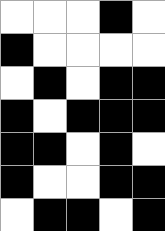[["white", "white", "white", "black", "white"], ["black", "white", "white", "white", "white"], ["white", "black", "white", "black", "black"], ["black", "white", "black", "black", "black"], ["black", "black", "white", "black", "white"], ["black", "white", "white", "black", "black"], ["white", "black", "black", "white", "black"]]